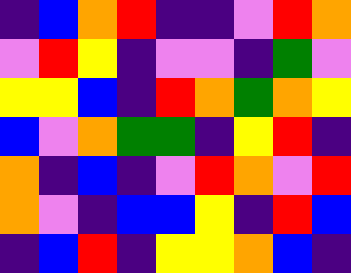[["indigo", "blue", "orange", "red", "indigo", "indigo", "violet", "red", "orange"], ["violet", "red", "yellow", "indigo", "violet", "violet", "indigo", "green", "violet"], ["yellow", "yellow", "blue", "indigo", "red", "orange", "green", "orange", "yellow"], ["blue", "violet", "orange", "green", "green", "indigo", "yellow", "red", "indigo"], ["orange", "indigo", "blue", "indigo", "violet", "red", "orange", "violet", "red"], ["orange", "violet", "indigo", "blue", "blue", "yellow", "indigo", "red", "blue"], ["indigo", "blue", "red", "indigo", "yellow", "yellow", "orange", "blue", "indigo"]]